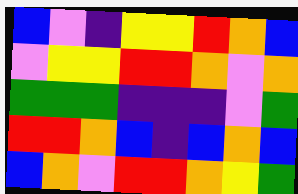[["blue", "violet", "indigo", "yellow", "yellow", "red", "orange", "blue"], ["violet", "yellow", "yellow", "red", "red", "orange", "violet", "orange"], ["green", "green", "green", "indigo", "indigo", "indigo", "violet", "green"], ["red", "red", "orange", "blue", "indigo", "blue", "orange", "blue"], ["blue", "orange", "violet", "red", "red", "orange", "yellow", "green"]]